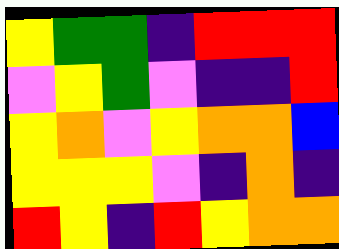[["yellow", "green", "green", "indigo", "red", "red", "red"], ["violet", "yellow", "green", "violet", "indigo", "indigo", "red"], ["yellow", "orange", "violet", "yellow", "orange", "orange", "blue"], ["yellow", "yellow", "yellow", "violet", "indigo", "orange", "indigo"], ["red", "yellow", "indigo", "red", "yellow", "orange", "orange"]]